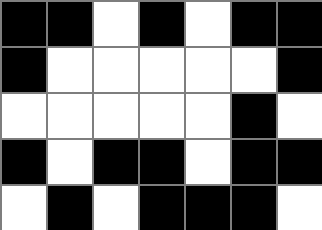[["black", "black", "white", "black", "white", "black", "black"], ["black", "white", "white", "white", "white", "white", "black"], ["white", "white", "white", "white", "white", "black", "white"], ["black", "white", "black", "black", "white", "black", "black"], ["white", "black", "white", "black", "black", "black", "white"]]